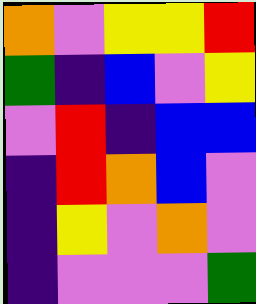[["orange", "violet", "yellow", "yellow", "red"], ["green", "indigo", "blue", "violet", "yellow"], ["violet", "red", "indigo", "blue", "blue"], ["indigo", "red", "orange", "blue", "violet"], ["indigo", "yellow", "violet", "orange", "violet"], ["indigo", "violet", "violet", "violet", "green"]]